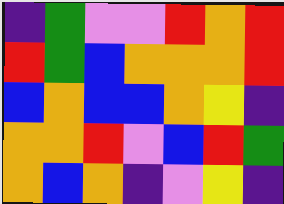[["indigo", "green", "violet", "violet", "red", "orange", "red"], ["red", "green", "blue", "orange", "orange", "orange", "red"], ["blue", "orange", "blue", "blue", "orange", "yellow", "indigo"], ["orange", "orange", "red", "violet", "blue", "red", "green"], ["orange", "blue", "orange", "indigo", "violet", "yellow", "indigo"]]